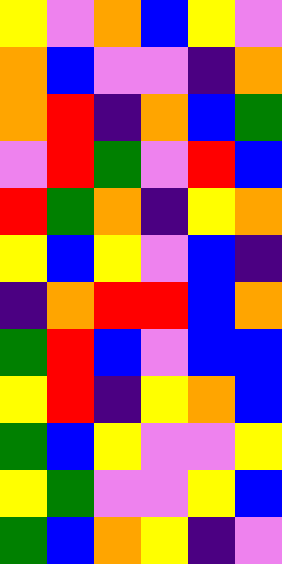[["yellow", "violet", "orange", "blue", "yellow", "violet"], ["orange", "blue", "violet", "violet", "indigo", "orange"], ["orange", "red", "indigo", "orange", "blue", "green"], ["violet", "red", "green", "violet", "red", "blue"], ["red", "green", "orange", "indigo", "yellow", "orange"], ["yellow", "blue", "yellow", "violet", "blue", "indigo"], ["indigo", "orange", "red", "red", "blue", "orange"], ["green", "red", "blue", "violet", "blue", "blue"], ["yellow", "red", "indigo", "yellow", "orange", "blue"], ["green", "blue", "yellow", "violet", "violet", "yellow"], ["yellow", "green", "violet", "violet", "yellow", "blue"], ["green", "blue", "orange", "yellow", "indigo", "violet"]]